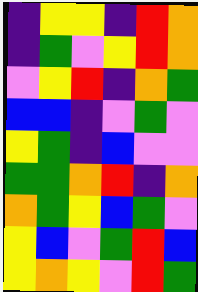[["indigo", "yellow", "yellow", "indigo", "red", "orange"], ["indigo", "green", "violet", "yellow", "red", "orange"], ["violet", "yellow", "red", "indigo", "orange", "green"], ["blue", "blue", "indigo", "violet", "green", "violet"], ["yellow", "green", "indigo", "blue", "violet", "violet"], ["green", "green", "orange", "red", "indigo", "orange"], ["orange", "green", "yellow", "blue", "green", "violet"], ["yellow", "blue", "violet", "green", "red", "blue"], ["yellow", "orange", "yellow", "violet", "red", "green"]]